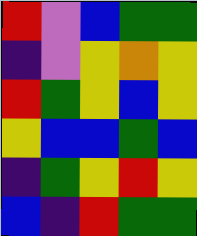[["red", "violet", "blue", "green", "green"], ["indigo", "violet", "yellow", "orange", "yellow"], ["red", "green", "yellow", "blue", "yellow"], ["yellow", "blue", "blue", "green", "blue"], ["indigo", "green", "yellow", "red", "yellow"], ["blue", "indigo", "red", "green", "green"]]